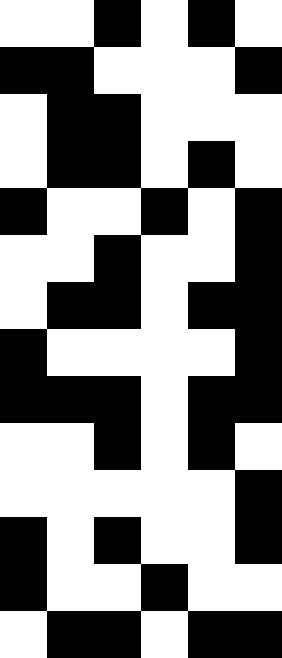[["white", "white", "black", "white", "black", "white"], ["black", "black", "white", "white", "white", "black"], ["white", "black", "black", "white", "white", "white"], ["white", "black", "black", "white", "black", "white"], ["black", "white", "white", "black", "white", "black"], ["white", "white", "black", "white", "white", "black"], ["white", "black", "black", "white", "black", "black"], ["black", "white", "white", "white", "white", "black"], ["black", "black", "black", "white", "black", "black"], ["white", "white", "black", "white", "black", "white"], ["white", "white", "white", "white", "white", "black"], ["black", "white", "black", "white", "white", "black"], ["black", "white", "white", "black", "white", "white"], ["white", "black", "black", "white", "black", "black"]]